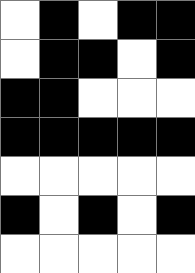[["white", "black", "white", "black", "black"], ["white", "black", "black", "white", "black"], ["black", "black", "white", "white", "white"], ["black", "black", "black", "black", "black"], ["white", "white", "white", "white", "white"], ["black", "white", "black", "white", "black"], ["white", "white", "white", "white", "white"]]